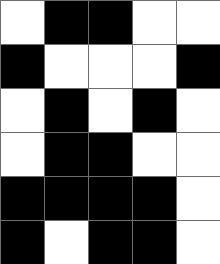[["white", "black", "black", "white", "white"], ["black", "white", "white", "white", "black"], ["white", "black", "white", "black", "white"], ["white", "black", "black", "white", "white"], ["black", "black", "black", "black", "white"], ["black", "white", "black", "black", "white"]]